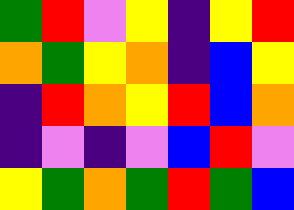[["green", "red", "violet", "yellow", "indigo", "yellow", "red"], ["orange", "green", "yellow", "orange", "indigo", "blue", "yellow"], ["indigo", "red", "orange", "yellow", "red", "blue", "orange"], ["indigo", "violet", "indigo", "violet", "blue", "red", "violet"], ["yellow", "green", "orange", "green", "red", "green", "blue"]]